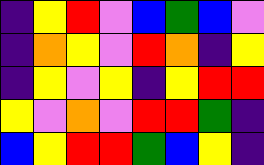[["indigo", "yellow", "red", "violet", "blue", "green", "blue", "violet"], ["indigo", "orange", "yellow", "violet", "red", "orange", "indigo", "yellow"], ["indigo", "yellow", "violet", "yellow", "indigo", "yellow", "red", "red"], ["yellow", "violet", "orange", "violet", "red", "red", "green", "indigo"], ["blue", "yellow", "red", "red", "green", "blue", "yellow", "indigo"]]